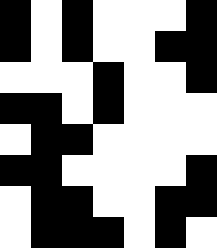[["black", "white", "black", "white", "white", "white", "black"], ["black", "white", "black", "white", "white", "black", "black"], ["white", "white", "white", "black", "white", "white", "black"], ["black", "black", "white", "black", "white", "white", "white"], ["white", "black", "black", "white", "white", "white", "white"], ["black", "black", "white", "white", "white", "white", "black"], ["white", "black", "black", "white", "white", "black", "black"], ["white", "black", "black", "black", "white", "black", "white"]]